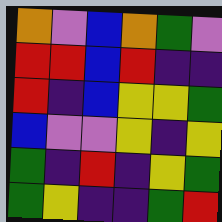[["orange", "violet", "blue", "orange", "green", "violet"], ["red", "red", "blue", "red", "indigo", "indigo"], ["red", "indigo", "blue", "yellow", "yellow", "green"], ["blue", "violet", "violet", "yellow", "indigo", "yellow"], ["green", "indigo", "red", "indigo", "yellow", "green"], ["green", "yellow", "indigo", "indigo", "green", "red"]]